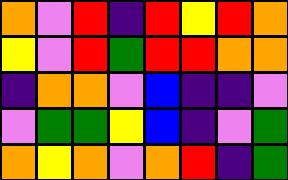[["orange", "violet", "red", "indigo", "red", "yellow", "red", "orange"], ["yellow", "violet", "red", "green", "red", "red", "orange", "orange"], ["indigo", "orange", "orange", "violet", "blue", "indigo", "indigo", "violet"], ["violet", "green", "green", "yellow", "blue", "indigo", "violet", "green"], ["orange", "yellow", "orange", "violet", "orange", "red", "indigo", "green"]]